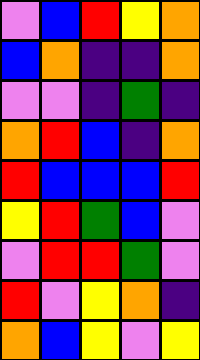[["violet", "blue", "red", "yellow", "orange"], ["blue", "orange", "indigo", "indigo", "orange"], ["violet", "violet", "indigo", "green", "indigo"], ["orange", "red", "blue", "indigo", "orange"], ["red", "blue", "blue", "blue", "red"], ["yellow", "red", "green", "blue", "violet"], ["violet", "red", "red", "green", "violet"], ["red", "violet", "yellow", "orange", "indigo"], ["orange", "blue", "yellow", "violet", "yellow"]]